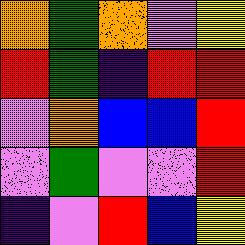[["orange", "green", "orange", "violet", "yellow"], ["red", "green", "indigo", "red", "red"], ["violet", "orange", "blue", "blue", "red"], ["violet", "green", "violet", "violet", "red"], ["indigo", "violet", "red", "blue", "yellow"]]